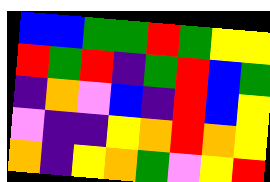[["blue", "blue", "green", "green", "red", "green", "yellow", "yellow"], ["red", "green", "red", "indigo", "green", "red", "blue", "green"], ["indigo", "orange", "violet", "blue", "indigo", "red", "blue", "yellow"], ["violet", "indigo", "indigo", "yellow", "orange", "red", "orange", "yellow"], ["orange", "indigo", "yellow", "orange", "green", "violet", "yellow", "red"]]